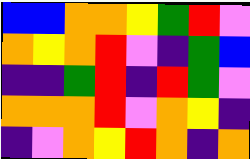[["blue", "blue", "orange", "orange", "yellow", "green", "red", "violet"], ["orange", "yellow", "orange", "red", "violet", "indigo", "green", "blue"], ["indigo", "indigo", "green", "red", "indigo", "red", "green", "violet"], ["orange", "orange", "orange", "red", "violet", "orange", "yellow", "indigo"], ["indigo", "violet", "orange", "yellow", "red", "orange", "indigo", "orange"]]